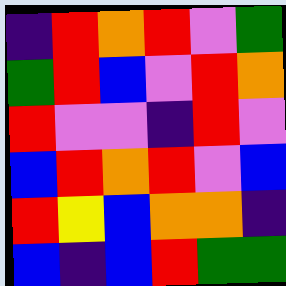[["indigo", "red", "orange", "red", "violet", "green"], ["green", "red", "blue", "violet", "red", "orange"], ["red", "violet", "violet", "indigo", "red", "violet"], ["blue", "red", "orange", "red", "violet", "blue"], ["red", "yellow", "blue", "orange", "orange", "indigo"], ["blue", "indigo", "blue", "red", "green", "green"]]